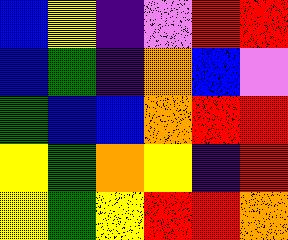[["blue", "yellow", "indigo", "violet", "red", "red"], ["blue", "green", "indigo", "orange", "blue", "violet"], ["green", "blue", "blue", "orange", "red", "red"], ["yellow", "green", "orange", "yellow", "indigo", "red"], ["yellow", "green", "yellow", "red", "red", "orange"]]